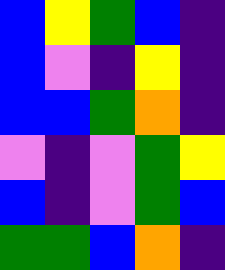[["blue", "yellow", "green", "blue", "indigo"], ["blue", "violet", "indigo", "yellow", "indigo"], ["blue", "blue", "green", "orange", "indigo"], ["violet", "indigo", "violet", "green", "yellow"], ["blue", "indigo", "violet", "green", "blue"], ["green", "green", "blue", "orange", "indigo"]]